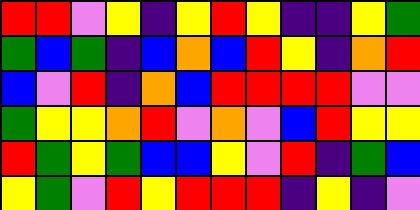[["red", "red", "violet", "yellow", "indigo", "yellow", "red", "yellow", "indigo", "indigo", "yellow", "green"], ["green", "blue", "green", "indigo", "blue", "orange", "blue", "red", "yellow", "indigo", "orange", "red"], ["blue", "violet", "red", "indigo", "orange", "blue", "red", "red", "red", "red", "violet", "violet"], ["green", "yellow", "yellow", "orange", "red", "violet", "orange", "violet", "blue", "red", "yellow", "yellow"], ["red", "green", "yellow", "green", "blue", "blue", "yellow", "violet", "red", "indigo", "green", "blue"], ["yellow", "green", "violet", "red", "yellow", "red", "red", "red", "indigo", "yellow", "indigo", "violet"]]